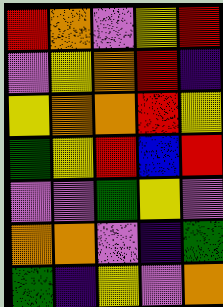[["red", "orange", "violet", "yellow", "red"], ["violet", "yellow", "orange", "red", "indigo"], ["yellow", "orange", "orange", "red", "yellow"], ["green", "yellow", "red", "blue", "red"], ["violet", "violet", "green", "yellow", "violet"], ["orange", "orange", "violet", "indigo", "green"], ["green", "indigo", "yellow", "violet", "orange"]]